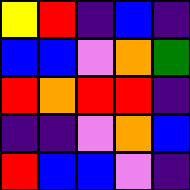[["yellow", "red", "indigo", "blue", "indigo"], ["blue", "blue", "violet", "orange", "green"], ["red", "orange", "red", "red", "indigo"], ["indigo", "indigo", "violet", "orange", "blue"], ["red", "blue", "blue", "violet", "indigo"]]